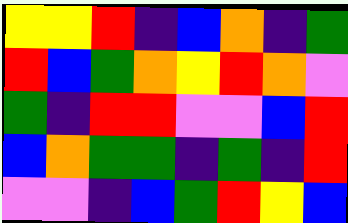[["yellow", "yellow", "red", "indigo", "blue", "orange", "indigo", "green"], ["red", "blue", "green", "orange", "yellow", "red", "orange", "violet"], ["green", "indigo", "red", "red", "violet", "violet", "blue", "red"], ["blue", "orange", "green", "green", "indigo", "green", "indigo", "red"], ["violet", "violet", "indigo", "blue", "green", "red", "yellow", "blue"]]